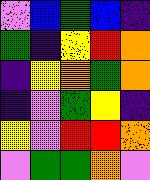[["violet", "blue", "green", "blue", "indigo"], ["green", "indigo", "yellow", "red", "orange"], ["indigo", "yellow", "orange", "green", "orange"], ["indigo", "violet", "green", "yellow", "indigo"], ["yellow", "violet", "red", "red", "orange"], ["violet", "green", "green", "orange", "violet"]]